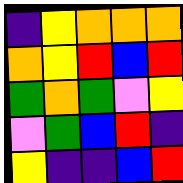[["indigo", "yellow", "orange", "orange", "orange"], ["orange", "yellow", "red", "blue", "red"], ["green", "orange", "green", "violet", "yellow"], ["violet", "green", "blue", "red", "indigo"], ["yellow", "indigo", "indigo", "blue", "red"]]